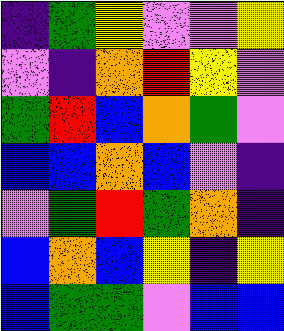[["indigo", "green", "yellow", "violet", "violet", "yellow"], ["violet", "indigo", "orange", "red", "yellow", "violet"], ["green", "red", "blue", "orange", "green", "violet"], ["blue", "blue", "orange", "blue", "violet", "indigo"], ["violet", "green", "red", "green", "orange", "indigo"], ["blue", "orange", "blue", "yellow", "indigo", "yellow"], ["blue", "green", "green", "violet", "blue", "blue"]]